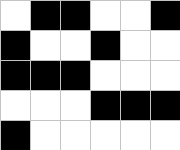[["white", "black", "black", "white", "white", "black"], ["black", "white", "white", "black", "white", "white"], ["black", "black", "black", "white", "white", "white"], ["white", "white", "white", "black", "black", "black"], ["black", "white", "white", "white", "white", "white"]]